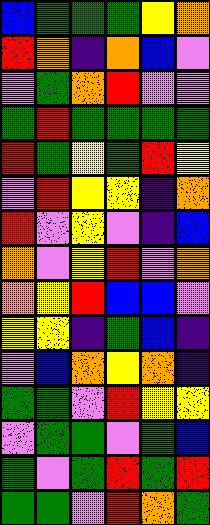[["blue", "green", "green", "green", "yellow", "orange"], ["red", "orange", "indigo", "orange", "blue", "violet"], ["violet", "green", "orange", "red", "violet", "violet"], ["green", "red", "green", "green", "green", "green"], ["red", "green", "yellow", "green", "red", "yellow"], ["violet", "red", "yellow", "yellow", "indigo", "orange"], ["red", "violet", "yellow", "violet", "indigo", "blue"], ["orange", "violet", "yellow", "red", "violet", "orange"], ["orange", "yellow", "red", "blue", "blue", "violet"], ["yellow", "yellow", "indigo", "green", "blue", "indigo"], ["violet", "blue", "orange", "yellow", "orange", "indigo"], ["green", "green", "violet", "red", "yellow", "yellow"], ["violet", "green", "green", "violet", "green", "blue"], ["green", "violet", "green", "red", "green", "red"], ["green", "green", "violet", "red", "orange", "green"]]